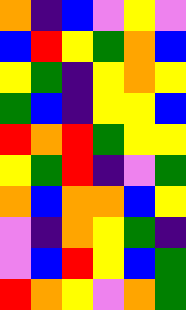[["orange", "indigo", "blue", "violet", "yellow", "violet"], ["blue", "red", "yellow", "green", "orange", "blue"], ["yellow", "green", "indigo", "yellow", "orange", "yellow"], ["green", "blue", "indigo", "yellow", "yellow", "blue"], ["red", "orange", "red", "green", "yellow", "yellow"], ["yellow", "green", "red", "indigo", "violet", "green"], ["orange", "blue", "orange", "orange", "blue", "yellow"], ["violet", "indigo", "orange", "yellow", "green", "indigo"], ["violet", "blue", "red", "yellow", "blue", "green"], ["red", "orange", "yellow", "violet", "orange", "green"]]